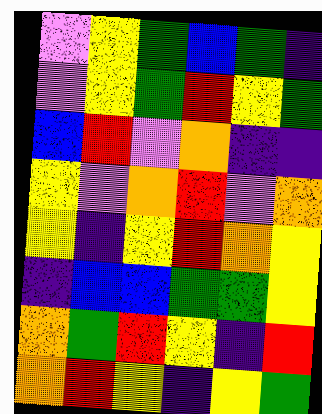[["violet", "yellow", "green", "blue", "green", "indigo"], ["violet", "yellow", "green", "red", "yellow", "green"], ["blue", "red", "violet", "orange", "indigo", "indigo"], ["yellow", "violet", "orange", "red", "violet", "orange"], ["yellow", "indigo", "yellow", "red", "orange", "yellow"], ["indigo", "blue", "blue", "green", "green", "yellow"], ["orange", "green", "red", "yellow", "indigo", "red"], ["orange", "red", "yellow", "indigo", "yellow", "green"]]